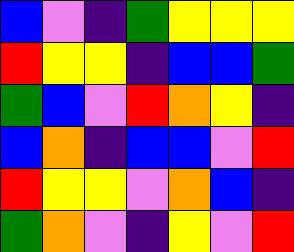[["blue", "violet", "indigo", "green", "yellow", "yellow", "yellow"], ["red", "yellow", "yellow", "indigo", "blue", "blue", "green"], ["green", "blue", "violet", "red", "orange", "yellow", "indigo"], ["blue", "orange", "indigo", "blue", "blue", "violet", "red"], ["red", "yellow", "yellow", "violet", "orange", "blue", "indigo"], ["green", "orange", "violet", "indigo", "yellow", "violet", "red"]]